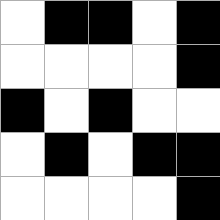[["white", "black", "black", "white", "black"], ["white", "white", "white", "white", "black"], ["black", "white", "black", "white", "white"], ["white", "black", "white", "black", "black"], ["white", "white", "white", "white", "black"]]